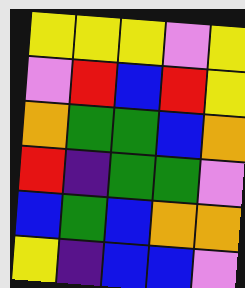[["yellow", "yellow", "yellow", "violet", "yellow"], ["violet", "red", "blue", "red", "yellow"], ["orange", "green", "green", "blue", "orange"], ["red", "indigo", "green", "green", "violet"], ["blue", "green", "blue", "orange", "orange"], ["yellow", "indigo", "blue", "blue", "violet"]]